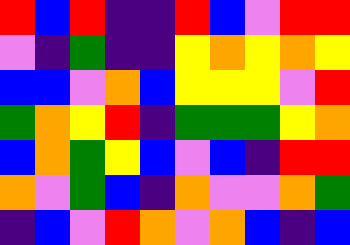[["red", "blue", "red", "indigo", "indigo", "red", "blue", "violet", "red", "red"], ["violet", "indigo", "green", "indigo", "indigo", "yellow", "orange", "yellow", "orange", "yellow"], ["blue", "blue", "violet", "orange", "blue", "yellow", "yellow", "yellow", "violet", "red"], ["green", "orange", "yellow", "red", "indigo", "green", "green", "green", "yellow", "orange"], ["blue", "orange", "green", "yellow", "blue", "violet", "blue", "indigo", "red", "red"], ["orange", "violet", "green", "blue", "indigo", "orange", "violet", "violet", "orange", "green"], ["indigo", "blue", "violet", "red", "orange", "violet", "orange", "blue", "indigo", "blue"]]